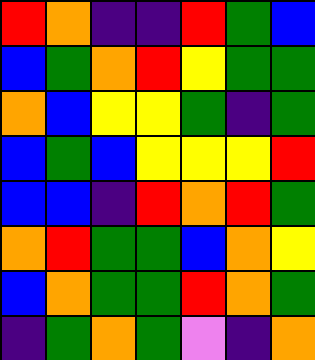[["red", "orange", "indigo", "indigo", "red", "green", "blue"], ["blue", "green", "orange", "red", "yellow", "green", "green"], ["orange", "blue", "yellow", "yellow", "green", "indigo", "green"], ["blue", "green", "blue", "yellow", "yellow", "yellow", "red"], ["blue", "blue", "indigo", "red", "orange", "red", "green"], ["orange", "red", "green", "green", "blue", "orange", "yellow"], ["blue", "orange", "green", "green", "red", "orange", "green"], ["indigo", "green", "orange", "green", "violet", "indigo", "orange"]]